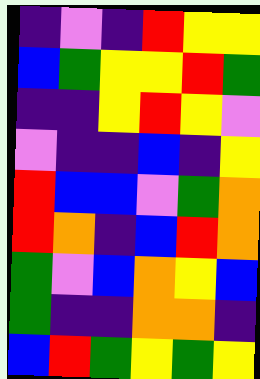[["indigo", "violet", "indigo", "red", "yellow", "yellow"], ["blue", "green", "yellow", "yellow", "red", "green"], ["indigo", "indigo", "yellow", "red", "yellow", "violet"], ["violet", "indigo", "indigo", "blue", "indigo", "yellow"], ["red", "blue", "blue", "violet", "green", "orange"], ["red", "orange", "indigo", "blue", "red", "orange"], ["green", "violet", "blue", "orange", "yellow", "blue"], ["green", "indigo", "indigo", "orange", "orange", "indigo"], ["blue", "red", "green", "yellow", "green", "yellow"]]